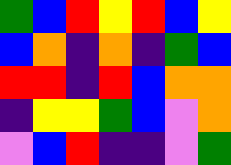[["green", "blue", "red", "yellow", "red", "blue", "yellow"], ["blue", "orange", "indigo", "orange", "indigo", "green", "blue"], ["red", "red", "indigo", "red", "blue", "orange", "orange"], ["indigo", "yellow", "yellow", "green", "blue", "violet", "orange"], ["violet", "blue", "red", "indigo", "indigo", "violet", "green"]]